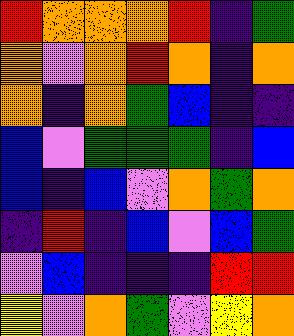[["red", "orange", "orange", "orange", "red", "indigo", "green"], ["orange", "violet", "orange", "red", "orange", "indigo", "orange"], ["orange", "indigo", "orange", "green", "blue", "indigo", "indigo"], ["blue", "violet", "green", "green", "green", "indigo", "blue"], ["blue", "indigo", "blue", "violet", "orange", "green", "orange"], ["indigo", "red", "indigo", "blue", "violet", "blue", "green"], ["violet", "blue", "indigo", "indigo", "indigo", "red", "red"], ["yellow", "violet", "orange", "green", "violet", "yellow", "orange"]]